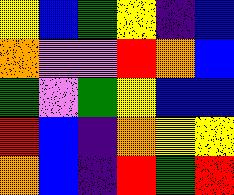[["yellow", "blue", "green", "yellow", "indigo", "blue"], ["orange", "violet", "violet", "red", "orange", "blue"], ["green", "violet", "green", "yellow", "blue", "blue"], ["red", "blue", "indigo", "orange", "yellow", "yellow"], ["orange", "blue", "indigo", "red", "green", "red"]]